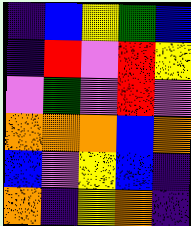[["indigo", "blue", "yellow", "green", "blue"], ["indigo", "red", "violet", "red", "yellow"], ["violet", "green", "violet", "red", "violet"], ["orange", "orange", "orange", "blue", "orange"], ["blue", "violet", "yellow", "blue", "indigo"], ["orange", "indigo", "yellow", "orange", "indigo"]]